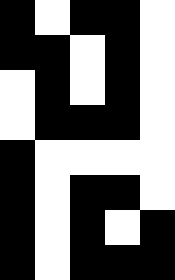[["black", "white", "black", "black", "white"], ["black", "black", "white", "black", "white"], ["white", "black", "white", "black", "white"], ["white", "black", "black", "black", "white"], ["black", "white", "white", "white", "white"], ["black", "white", "black", "black", "white"], ["black", "white", "black", "white", "black"], ["black", "white", "black", "black", "black"]]